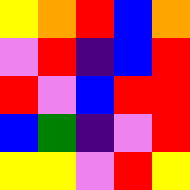[["yellow", "orange", "red", "blue", "orange"], ["violet", "red", "indigo", "blue", "red"], ["red", "violet", "blue", "red", "red"], ["blue", "green", "indigo", "violet", "red"], ["yellow", "yellow", "violet", "red", "yellow"]]